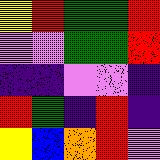[["yellow", "red", "green", "green", "red"], ["violet", "violet", "green", "green", "red"], ["indigo", "indigo", "violet", "violet", "indigo"], ["red", "green", "indigo", "red", "indigo"], ["yellow", "blue", "orange", "red", "violet"]]